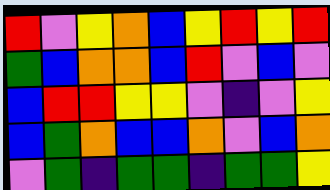[["red", "violet", "yellow", "orange", "blue", "yellow", "red", "yellow", "red"], ["green", "blue", "orange", "orange", "blue", "red", "violet", "blue", "violet"], ["blue", "red", "red", "yellow", "yellow", "violet", "indigo", "violet", "yellow"], ["blue", "green", "orange", "blue", "blue", "orange", "violet", "blue", "orange"], ["violet", "green", "indigo", "green", "green", "indigo", "green", "green", "yellow"]]